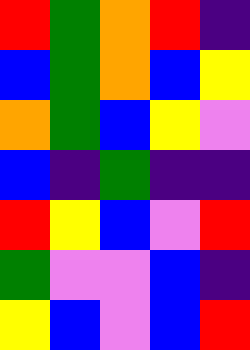[["red", "green", "orange", "red", "indigo"], ["blue", "green", "orange", "blue", "yellow"], ["orange", "green", "blue", "yellow", "violet"], ["blue", "indigo", "green", "indigo", "indigo"], ["red", "yellow", "blue", "violet", "red"], ["green", "violet", "violet", "blue", "indigo"], ["yellow", "blue", "violet", "blue", "red"]]